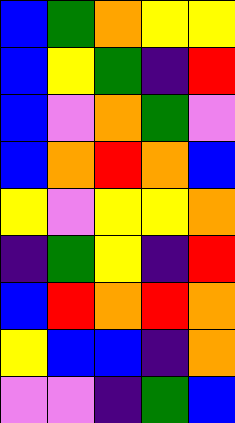[["blue", "green", "orange", "yellow", "yellow"], ["blue", "yellow", "green", "indigo", "red"], ["blue", "violet", "orange", "green", "violet"], ["blue", "orange", "red", "orange", "blue"], ["yellow", "violet", "yellow", "yellow", "orange"], ["indigo", "green", "yellow", "indigo", "red"], ["blue", "red", "orange", "red", "orange"], ["yellow", "blue", "blue", "indigo", "orange"], ["violet", "violet", "indigo", "green", "blue"]]